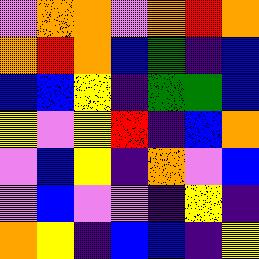[["violet", "orange", "orange", "violet", "orange", "red", "orange"], ["orange", "red", "orange", "blue", "green", "indigo", "blue"], ["blue", "blue", "yellow", "indigo", "green", "green", "blue"], ["yellow", "violet", "yellow", "red", "indigo", "blue", "orange"], ["violet", "blue", "yellow", "indigo", "orange", "violet", "blue"], ["violet", "blue", "violet", "violet", "indigo", "yellow", "indigo"], ["orange", "yellow", "indigo", "blue", "blue", "indigo", "yellow"]]